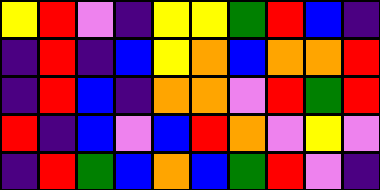[["yellow", "red", "violet", "indigo", "yellow", "yellow", "green", "red", "blue", "indigo"], ["indigo", "red", "indigo", "blue", "yellow", "orange", "blue", "orange", "orange", "red"], ["indigo", "red", "blue", "indigo", "orange", "orange", "violet", "red", "green", "red"], ["red", "indigo", "blue", "violet", "blue", "red", "orange", "violet", "yellow", "violet"], ["indigo", "red", "green", "blue", "orange", "blue", "green", "red", "violet", "indigo"]]